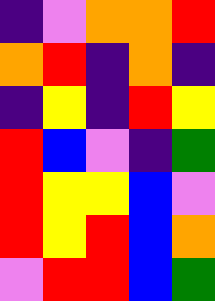[["indigo", "violet", "orange", "orange", "red"], ["orange", "red", "indigo", "orange", "indigo"], ["indigo", "yellow", "indigo", "red", "yellow"], ["red", "blue", "violet", "indigo", "green"], ["red", "yellow", "yellow", "blue", "violet"], ["red", "yellow", "red", "blue", "orange"], ["violet", "red", "red", "blue", "green"]]